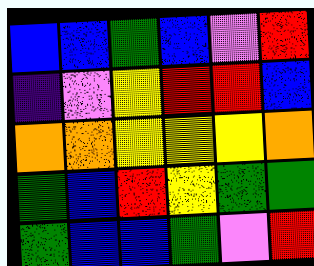[["blue", "blue", "green", "blue", "violet", "red"], ["indigo", "violet", "yellow", "red", "red", "blue"], ["orange", "orange", "yellow", "yellow", "yellow", "orange"], ["green", "blue", "red", "yellow", "green", "green"], ["green", "blue", "blue", "green", "violet", "red"]]